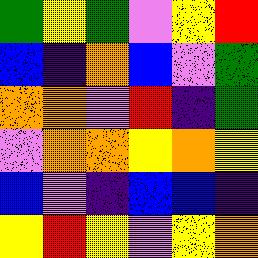[["green", "yellow", "green", "violet", "yellow", "red"], ["blue", "indigo", "orange", "blue", "violet", "green"], ["orange", "orange", "violet", "red", "indigo", "green"], ["violet", "orange", "orange", "yellow", "orange", "yellow"], ["blue", "violet", "indigo", "blue", "blue", "indigo"], ["yellow", "red", "yellow", "violet", "yellow", "orange"]]